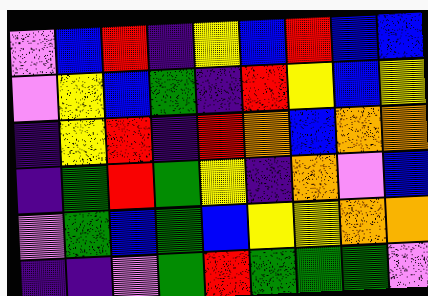[["violet", "blue", "red", "indigo", "yellow", "blue", "red", "blue", "blue"], ["violet", "yellow", "blue", "green", "indigo", "red", "yellow", "blue", "yellow"], ["indigo", "yellow", "red", "indigo", "red", "orange", "blue", "orange", "orange"], ["indigo", "green", "red", "green", "yellow", "indigo", "orange", "violet", "blue"], ["violet", "green", "blue", "green", "blue", "yellow", "yellow", "orange", "orange"], ["indigo", "indigo", "violet", "green", "red", "green", "green", "green", "violet"]]